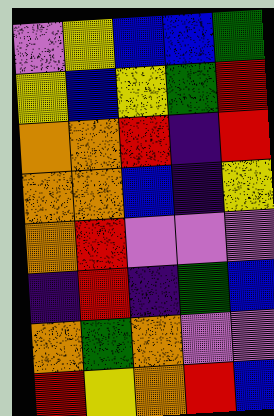[["violet", "yellow", "blue", "blue", "green"], ["yellow", "blue", "yellow", "green", "red"], ["orange", "orange", "red", "indigo", "red"], ["orange", "orange", "blue", "indigo", "yellow"], ["orange", "red", "violet", "violet", "violet"], ["indigo", "red", "indigo", "green", "blue"], ["orange", "green", "orange", "violet", "violet"], ["red", "yellow", "orange", "red", "blue"]]